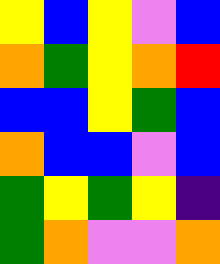[["yellow", "blue", "yellow", "violet", "blue"], ["orange", "green", "yellow", "orange", "red"], ["blue", "blue", "yellow", "green", "blue"], ["orange", "blue", "blue", "violet", "blue"], ["green", "yellow", "green", "yellow", "indigo"], ["green", "orange", "violet", "violet", "orange"]]